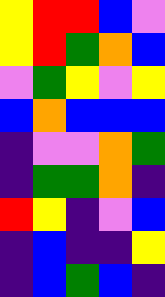[["yellow", "red", "red", "blue", "violet"], ["yellow", "red", "green", "orange", "blue"], ["violet", "green", "yellow", "violet", "yellow"], ["blue", "orange", "blue", "blue", "blue"], ["indigo", "violet", "violet", "orange", "green"], ["indigo", "green", "green", "orange", "indigo"], ["red", "yellow", "indigo", "violet", "blue"], ["indigo", "blue", "indigo", "indigo", "yellow"], ["indigo", "blue", "green", "blue", "indigo"]]